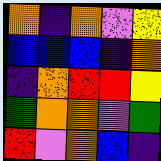[["orange", "indigo", "orange", "violet", "yellow"], ["blue", "blue", "blue", "indigo", "orange"], ["indigo", "orange", "red", "red", "yellow"], ["green", "orange", "orange", "violet", "green"], ["red", "violet", "orange", "blue", "indigo"]]